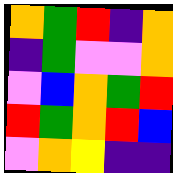[["orange", "green", "red", "indigo", "orange"], ["indigo", "green", "violet", "violet", "orange"], ["violet", "blue", "orange", "green", "red"], ["red", "green", "orange", "red", "blue"], ["violet", "orange", "yellow", "indigo", "indigo"]]